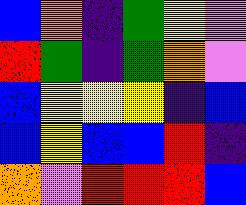[["blue", "orange", "indigo", "green", "yellow", "violet"], ["red", "green", "indigo", "green", "orange", "violet"], ["blue", "yellow", "yellow", "yellow", "indigo", "blue"], ["blue", "yellow", "blue", "blue", "red", "indigo"], ["orange", "violet", "red", "red", "red", "blue"]]